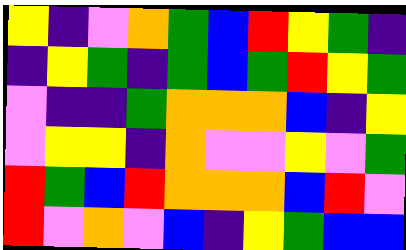[["yellow", "indigo", "violet", "orange", "green", "blue", "red", "yellow", "green", "indigo"], ["indigo", "yellow", "green", "indigo", "green", "blue", "green", "red", "yellow", "green"], ["violet", "indigo", "indigo", "green", "orange", "orange", "orange", "blue", "indigo", "yellow"], ["violet", "yellow", "yellow", "indigo", "orange", "violet", "violet", "yellow", "violet", "green"], ["red", "green", "blue", "red", "orange", "orange", "orange", "blue", "red", "violet"], ["red", "violet", "orange", "violet", "blue", "indigo", "yellow", "green", "blue", "blue"]]